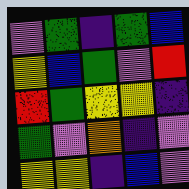[["violet", "green", "indigo", "green", "blue"], ["yellow", "blue", "green", "violet", "red"], ["red", "green", "yellow", "yellow", "indigo"], ["green", "violet", "orange", "indigo", "violet"], ["yellow", "yellow", "indigo", "blue", "violet"]]